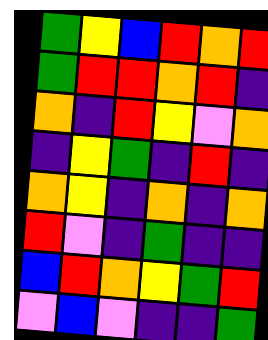[["green", "yellow", "blue", "red", "orange", "red"], ["green", "red", "red", "orange", "red", "indigo"], ["orange", "indigo", "red", "yellow", "violet", "orange"], ["indigo", "yellow", "green", "indigo", "red", "indigo"], ["orange", "yellow", "indigo", "orange", "indigo", "orange"], ["red", "violet", "indigo", "green", "indigo", "indigo"], ["blue", "red", "orange", "yellow", "green", "red"], ["violet", "blue", "violet", "indigo", "indigo", "green"]]